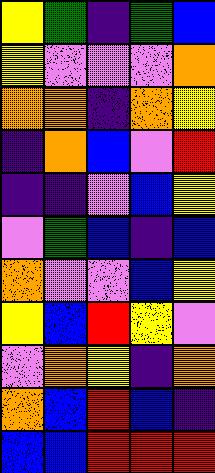[["yellow", "green", "indigo", "green", "blue"], ["yellow", "violet", "violet", "violet", "orange"], ["orange", "orange", "indigo", "orange", "yellow"], ["indigo", "orange", "blue", "violet", "red"], ["indigo", "indigo", "violet", "blue", "yellow"], ["violet", "green", "blue", "indigo", "blue"], ["orange", "violet", "violet", "blue", "yellow"], ["yellow", "blue", "red", "yellow", "violet"], ["violet", "orange", "yellow", "indigo", "orange"], ["orange", "blue", "red", "blue", "indigo"], ["blue", "blue", "red", "red", "red"]]